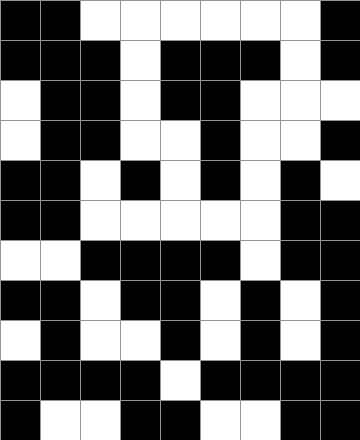[["black", "black", "white", "white", "white", "white", "white", "white", "black"], ["black", "black", "black", "white", "black", "black", "black", "white", "black"], ["white", "black", "black", "white", "black", "black", "white", "white", "white"], ["white", "black", "black", "white", "white", "black", "white", "white", "black"], ["black", "black", "white", "black", "white", "black", "white", "black", "white"], ["black", "black", "white", "white", "white", "white", "white", "black", "black"], ["white", "white", "black", "black", "black", "black", "white", "black", "black"], ["black", "black", "white", "black", "black", "white", "black", "white", "black"], ["white", "black", "white", "white", "black", "white", "black", "white", "black"], ["black", "black", "black", "black", "white", "black", "black", "black", "black"], ["black", "white", "white", "black", "black", "white", "white", "black", "black"]]